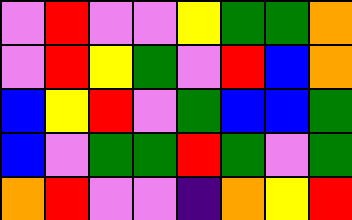[["violet", "red", "violet", "violet", "yellow", "green", "green", "orange"], ["violet", "red", "yellow", "green", "violet", "red", "blue", "orange"], ["blue", "yellow", "red", "violet", "green", "blue", "blue", "green"], ["blue", "violet", "green", "green", "red", "green", "violet", "green"], ["orange", "red", "violet", "violet", "indigo", "orange", "yellow", "red"]]